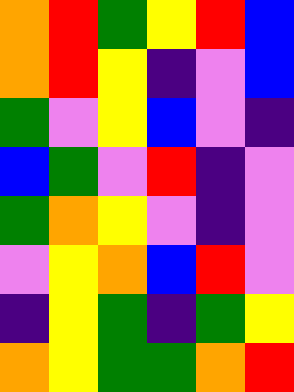[["orange", "red", "green", "yellow", "red", "blue"], ["orange", "red", "yellow", "indigo", "violet", "blue"], ["green", "violet", "yellow", "blue", "violet", "indigo"], ["blue", "green", "violet", "red", "indigo", "violet"], ["green", "orange", "yellow", "violet", "indigo", "violet"], ["violet", "yellow", "orange", "blue", "red", "violet"], ["indigo", "yellow", "green", "indigo", "green", "yellow"], ["orange", "yellow", "green", "green", "orange", "red"]]